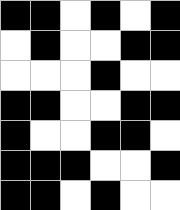[["black", "black", "white", "black", "white", "black"], ["white", "black", "white", "white", "black", "black"], ["white", "white", "white", "black", "white", "white"], ["black", "black", "white", "white", "black", "black"], ["black", "white", "white", "black", "black", "white"], ["black", "black", "black", "white", "white", "black"], ["black", "black", "white", "black", "white", "white"]]